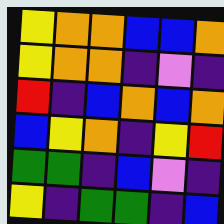[["yellow", "orange", "orange", "blue", "blue", "orange"], ["yellow", "orange", "orange", "indigo", "violet", "indigo"], ["red", "indigo", "blue", "orange", "blue", "orange"], ["blue", "yellow", "orange", "indigo", "yellow", "red"], ["green", "green", "indigo", "blue", "violet", "indigo"], ["yellow", "indigo", "green", "green", "indigo", "blue"]]